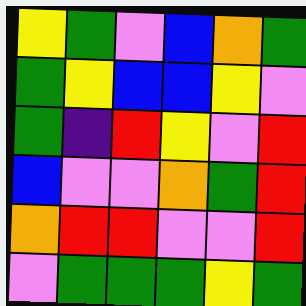[["yellow", "green", "violet", "blue", "orange", "green"], ["green", "yellow", "blue", "blue", "yellow", "violet"], ["green", "indigo", "red", "yellow", "violet", "red"], ["blue", "violet", "violet", "orange", "green", "red"], ["orange", "red", "red", "violet", "violet", "red"], ["violet", "green", "green", "green", "yellow", "green"]]